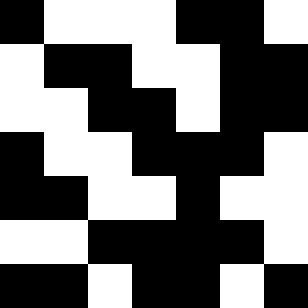[["black", "white", "white", "white", "black", "black", "white"], ["white", "black", "black", "white", "white", "black", "black"], ["white", "white", "black", "black", "white", "black", "black"], ["black", "white", "white", "black", "black", "black", "white"], ["black", "black", "white", "white", "black", "white", "white"], ["white", "white", "black", "black", "black", "black", "white"], ["black", "black", "white", "black", "black", "white", "black"]]